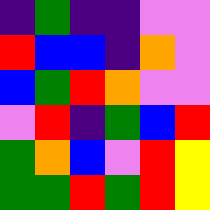[["indigo", "green", "indigo", "indigo", "violet", "violet"], ["red", "blue", "blue", "indigo", "orange", "violet"], ["blue", "green", "red", "orange", "violet", "violet"], ["violet", "red", "indigo", "green", "blue", "red"], ["green", "orange", "blue", "violet", "red", "yellow"], ["green", "green", "red", "green", "red", "yellow"]]